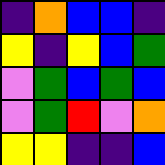[["indigo", "orange", "blue", "blue", "indigo"], ["yellow", "indigo", "yellow", "blue", "green"], ["violet", "green", "blue", "green", "blue"], ["violet", "green", "red", "violet", "orange"], ["yellow", "yellow", "indigo", "indigo", "blue"]]